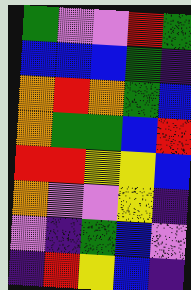[["green", "violet", "violet", "red", "green"], ["blue", "blue", "blue", "green", "indigo"], ["orange", "red", "orange", "green", "blue"], ["orange", "green", "green", "blue", "red"], ["red", "red", "yellow", "yellow", "blue"], ["orange", "violet", "violet", "yellow", "indigo"], ["violet", "indigo", "green", "blue", "violet"], ["indigo", "red", "yellow", "blue", "indigo"]]